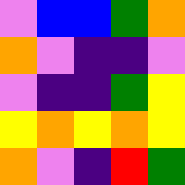[["violet", "blue", "blue", "green", "orange"], ["orange", "violet", "indigo", "indigo", "violet"], ["violet", "indigo", "indigo", "green", "yellow"], ["yellow", "orange", "yellow", "orange", "yellow"], ["orange", "violet", "indigo", "red", "green"]]